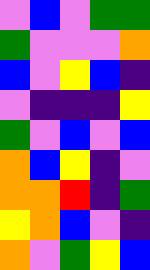[["violet", "blue", "violet", "green", "green"], ["green", "violet", "violet", "violet", "orange"], ["blue", "violet", "yellow", "blue", "indigo"], ["violet", "indigo", "indigo", "indigo", "yellow"], ["green", "violet", "blue", "violet", "blue"], ["orange", "blue", "yellow", "indigo", "violet"], ["orange", "orange", "red", "indigo", "green"], ["yellow", "orange", "blue", "violet", "indigo"], ["orange", "violet", "green", "yellow", "blue"]]